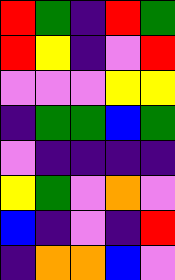[["red", "green", "indigo", "red", "green"], ["red", "yellow", "indigo", "violet", "red"], ["violet", "violet", "violet", "yellow", "yellow"], ["indigo", "green", "green", "blue", "green"], ["violet", "indigo", "indigo", "indigo", "indigo"], ["yellow", "green", "violet", "orange", "violet"], ["blue", "indigo", "violet", "indigo", "red"], ["indigo", "orange", "orange", "blue", "violet"]]